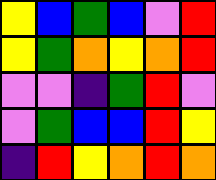[["yellow", "blue", "green", "blue", "violet", "red"], ["yellow", "green", "orange", "yellow", "orange", "red"], ["violet", "violet", "indigo", "green", "red", "violet"], ["violet", "green", "blue", "blue", "red", "yellow"], ["indigo", "red", "yellow", "orange", "red", "orange"]]